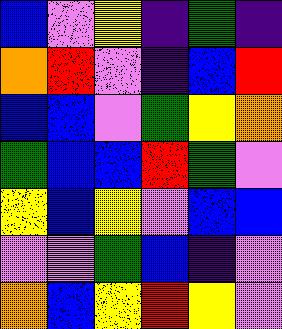[["blue", "violet", "yellow", "indigo", "green", "indigo"], ["orange", "red", "violet", "indigo", "blue", "red"], ["blue", "blue", "violet", "green", "yellow", "orange"], ["green", "blue", "blue", "red", "green", "violet"], ["yellow", "blue", "yellow", "violet", "blue", "blue"], ["violet", "violet", "green", "blue", "indigo", "violet"], ["orange", "blue", "yellow", "red", "yellow", "violet"]]